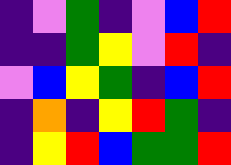[["indigo", "violet", "green", "indigo", "violet", "blue", "red"], ["indigo", "indigo", "green", "yellow", "violet", "red", "indigo"], ["violet", "blue", "yellow", "green", "indigo", "blue", "red"], ["indigo", "orange", "indigo", "yellow", "red", "green", "indigo"], ["indigo", "yellow", "red", "blue", "green", "green", "red"]]